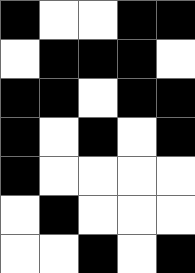[["black", "white", "white", "black", "black"], ["white", "black", "black", "black", "white"], ["black", "black", "white", "black", "black"], ["black", "white", "black", "white", "black"], ["black", "white", "white", "white", "white"], ["white", "black", "white", "white", "white"], ["white", "white", "black", "white", "black"]]